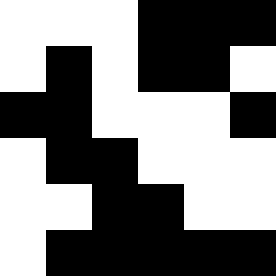[["white", "white", "white", "black", "black", "black"], ["white", "black", "white", "black", "black", "white"], ["black", "black", "white", "white", "white", "black"], ["white", "black", "black", "white", "white", "white"], ["white", "white", "black", "black", "white", "white"], ["white", "black", "black", "black", "black", "black"]]